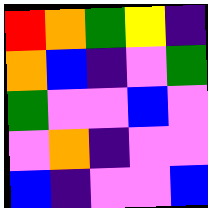[["red", "orange", "green", "yellow", "indigo"], ["orange", "blue", "indigo", "violet", "green"], ["green", "violet", "violet", "blue", "violet"], ["violet", "orange", "indigo", "violet", "violet"], ["blue", "indigo", "violet", "violet", "blue"]]